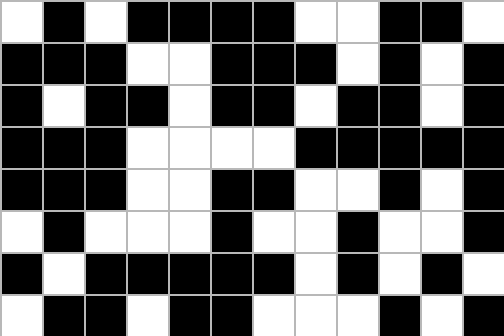[["white", "black", "white", "black", "black", "black", "black", "white", "white", "black", "black", "white"], ["black", "black", "black", "white", "white", "black", "black", "black", "white", "black", "white", "black"], ["black", "white", "black", "black", "white", "black", "black", "white", "black", "black", "white", "black"], ["black", "black", "black", "white", "white", "white", "white", "black", "black", "black", "black", "black"], ["black", "black", "black", "white", "white", "black", "black", "white", "white", "black", "white", "black"], ["white", "black", "white", "white", "white", "black", "white", "white", "black", "white", "white", "black"], ["black", "white", "black", "black", "black", "black", "black", "white", "black", "white", "black", "white"], ["white", "black", "black", "white", "black", "black", "white", "white", "white", "black", "white", "black"]]